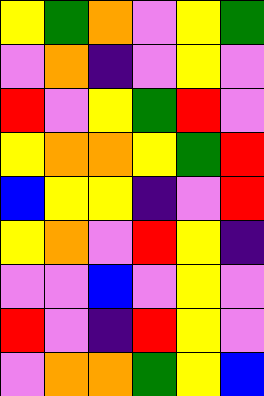[["yellow", "green", "orange", "violet", "yellow", "green"], ["violet", "orange", "indigo", "violet", "yellow", "violet"], ["red", "violet", "yellow", "green", "red", "violet"], ["yellow", "orange", "orange", "yellow", "green", "red"], ["blue", "yellow", "yellow", "indigo", "violet", "red"], ["yellow", "orange", "violet", "red", "yellow", "indigo"], ["violet", "violet", "blue", "violet", "yellow", "violet"], ["red", "violet", "indigo", "red", "yellow", "violet"], ["violet", "orange", "orange", "green", "yellow", "blue"]]